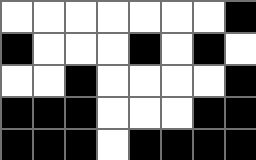[["white", "white", "white", "white", "white", "white", "white", "black"], ["black", "white", "white", "white", "black", "white", "black", "white"], ["white", "white", "black", "white", "white", "white", "white", "black"], ["black", "black", "black", "white", "white", "white", "black", "black"], ["black", "black", "black", "white", "black", "black", "black", "black"]]